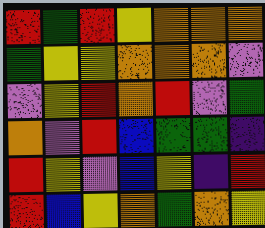[["red", "green", "red", "yellow", "orange", "orange", "orange"], ["green", "yellow", "yellow", "orange", "orange", "orange", "violet"], ["violet", "yellow", "red", "orange", "red", "violet", "green"], ["orange", "violet", "red", "blue", "green", "green", "indigo"], ["red", "yellow", "violet", "blue", "yellow", "indigo", "red"], ["red", "blue", "yellow", "orange", "green", "orange", "yellow"]]